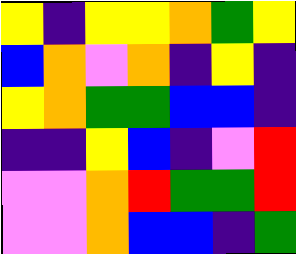[["yellow", "indigo", "yellow", "yellow", "orange", "green", "yellow"], ["blue", "orange", "violet", "orange", "indigo", "yellow", "indigo"], ["yellow", "orange", "green", "green", "blue", "blue", "indigo"], ["indigo", "indigo", "yellow", "blue", "indigo", "violet", "red"], ["violet", "violet", "orange", "red", "green", "green", "red"], ["violet", "violet", "orange", "blue", "blue", "indigo", "green"]]